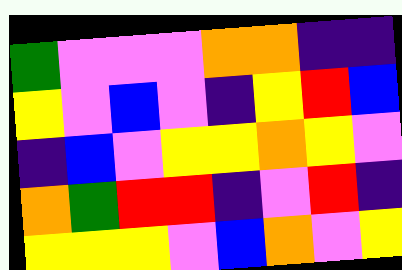[["green", "violet", "violet", "violet", "orange", "orange", "indigo", "indigo"], ["yellow", "violet", "blue", "violet", "indigo", "yellow", "red", "blue"], ["indigo", "blue", "violet", "yellow", "yellow", "orange", "yellow", "violet"], ["orange", "green", "red", "red", "indigo", "violet", "red", "indigo"], ["yellow", "yellow", "yellow", "violet", "blue", "orange", "violet", "yellow"]]